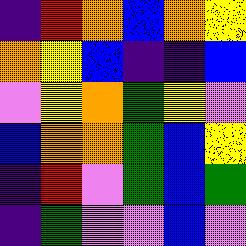[["indigo", "red", "orange", "blue", "orange", "yellow"], ["orange", "yellow", "blue", "indigo", "indigo", "blue"], ["violet", "yellow", "orange", "green", "yellow", "violet"], ["blue", "orange", "orange", "green", "blue", "yellow"], ["indigo", "red", "violet", "green", "blue", "green"], ["indigo", "green", "violet", "violet", "blue", "violet"]]